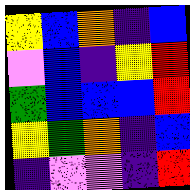[["yellow", "blue", "orange", "indigo", "blue"], ["violet", "blue", "indigo", "yellow", "red"], ["green", "blue", "blue", "blue", "red"], ["yellow", "green", "orange", "indigo", "blue"], ["indigo", "violet", "violet", "indigo", "red"]]